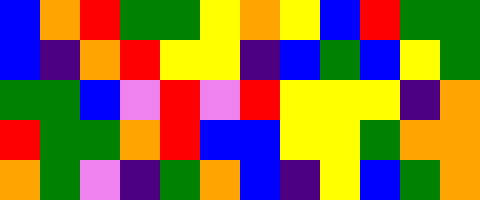[["blue", "orange", "red", "green", "green", "yellow", "orange", "yellow", "blue", "red", "green", "green"], ["blue", "indigo", "orange", "red", "yellow", "yellow", "indigo", "blue", "green", "blue", "yellow", "green"], ["green", "green", "blue", "violet", "red", "violet", "red", "yellow", "yellow", "yellow", "indigo", "orange"], ["red", "green", "green", "orange", "red", "blue", "blue", "yellow", "yellow", "green", "orange", "orange"], ["orange", "green", "violet", "indigo", "green", "orange", "blue", "indigo", "yellow", "blue", "green", "orange"]]